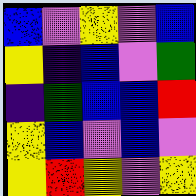[["blue", "violet", "yellow", "violet", "blue"], ["yellow", "indigo", "blue", "violet", "green"], ["indigo", "green", "blue", "blue", "red"], ["yellow", "blue", "violet", "blue", "violet"], ["yellow", "red", "yellow", "violet", "yellow"]]